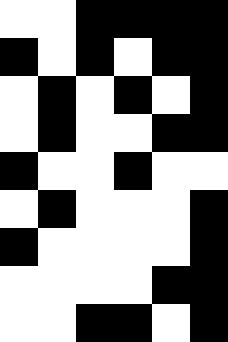[["white", "white", "black", "black", "black", "black"], ["black", "white", "black", "white", "black", "black"], ["white", "black", "white", "black", "white", "black"], ["white", "black", "white", "white", "black", "black"], ["black", "white", "white", "black", "white", "white"], ["white", "black", "white", "white", "white", "black"], ["black", "white", "white", "white", "white", "black"], ["white", "white", "white", "white", "black", "black"], ["white", "white", "black", "black", "white", "black"]]